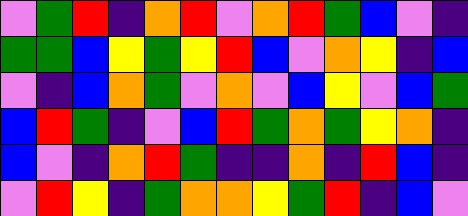[["violet", "green", "red", "indigo", "orange", "red", "violet", "orange", "red", "green", "blue", "violet", "indigo"], ["green", "green", "blue", "yellow", "green", "yellow", "red", "blue", "violet", "orange", "yellow", "indigo", "blue"], ["violet", "indigo", "blue", "orange", "green", "violet", "orange", "violet", "blue", "yellow", "violet", "blue", "green"], ["blue", "red", "green", "indigo", "violet", "blue", "red", "green", "orange", "green", "yellow", "orange", "indigo"], ["blue", "violet", "indigo", "orange", "red", "green", "indigo", "indigo", "orange", "indigo", "red", "blue", "indigo"], ["violet", "red", "yellow", "indigo", "green", "orange", "orange", "yellow", "green", "red", "indigo", "blue", "violet"]]